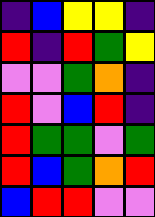[["indigo", "blue", "yellow", "yellow", "indigo"], ["red", "indigo", "red", "green", "yellow"], ["violet", "violet", "green", "orange", "indigo"], ["red", "violet", "blue", "red", "indigo"], ["red", "green", "green", "violet", "green"], ["red", "blue", "green", "orange", "red"], ["blue", "red", "red", "violet", "violet"]]